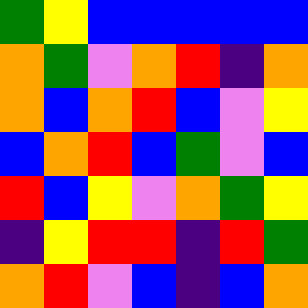[["green", "yellow", "blue", "blue", "blue", "blue", "blue"], ["orange", "green", "violet", "orange", "red", "indigo", "orange"], ["orange", "blue", "orange", "red", "blue", "violet", "yellow"], ["blue", "orange", "red", "blue", "green", "violet", "blue"], ["red", "blue", "yellow", "violet", "orange", "green", "yellow"], ["indigo", "yellow", "red", "red", "indigo", "red", "green"], ["orange", "red", "violet", "blue", "indigo", "blue", "orange"]]